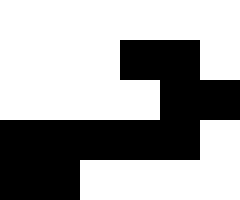[["white", "white", "white", "white", "white", "white"], ["white", "white", "white", "black", "black", "white"], ["white", "white", "white", "white", "black", "black"], ["black", "black", "black", "black", "black", "white"], ["black", "black", "white", "white", "white", "white"]]